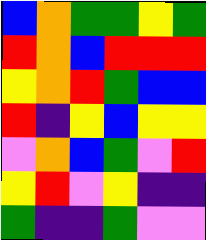[["blue", "orange", "green", "green", "yellow", "green"], ["red", "orange", "blue", "red", "red", "red"], ["yellow", "orange", "red", "green", "blue", "blue"], ["red", "indigo", "yellow", "blue", "yellow", "yellow"], ["violet", "orange", "blue", "green", "violet", "red"], ["yellow", "red", "violet", "yellow", "indigo", "indigo"], ["green", "indigo", "indigo", "green", "violet", "violet"]]